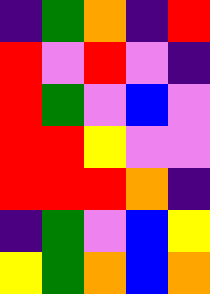[["indigo", "green", "orange", "indigo", "red"], ["red", "violet", "red", "violet", "indigo"], ["red", "green", "violet", "blue", "violet"], ["red", "red", "yellow", "violet", "violet"], ["red", "red", "red", "orange", "indigo"], ["indigo", "green", "violet", "blue", "yellow"], ["yellow", "green", "orange", "blue", "orange"]]